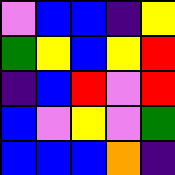[["violet", "blue", "blue", "indigo", "yellow"], ["green", "yellow", "blue", "yellow", "red"], ["indigo", "blue", "red", "violet", "red"], ["blue", "violet", "yellow", "violet", "green"], ["blue", "blue", "blue", "orange", "indigo"]]